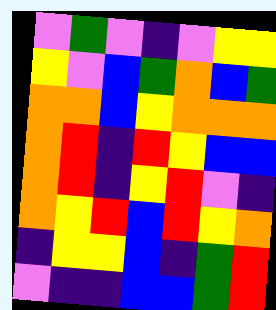[["violet", "green", "violet", "indigo", "violet", "yellow", "yellow"], ["yellow", "violet", "blue", "green", "orange", "blue", "green"], ["orange", "orange", "blue", "yellow", "orange", "orange", "orange"], ["orange", "red", "indigo", "red", "yellow", "blue", "blue"], ["orange", "red", "indigo", "yellow", "red", "violet", "indigo"], ["orange", "yellow", "red", "blue", "red", "yellow", "orange"], ["indigo", "yellow", "yellow", "blue", "indigo", "green", "red"], ["violet", "indigo", "indigo", "blue", "blue", "green", "red"]]